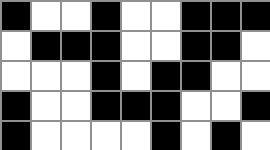[["black", "white", "white", "black", "white", "white", "black", "black", "black"], ["white", "black", "black", "black", "white", "white", "black", "black", "white"], ["white", "white", "white", "black", "white", "black", "black", "white", "white"], ["black", "white", "white", "black", "black", "black", "white", "white", "black"], ["black", "white", "white", "white", "white", "black", "white", "black", "white"]]